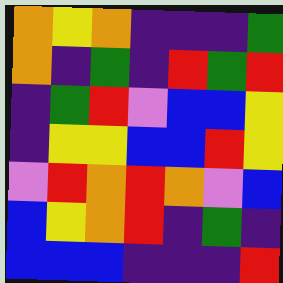[["orange", "yellow", "orange", "indigo", "indigo", "indigo", "green"], ["orange", "indigo", "green", "indigo", "red", "green", "red"], ["indigo", "green", "red", "violet", "blue", "blue", "yellow"], ["indigo", "yellow", "yellow", "blue", "blue", "red", "yellow"], ["violet", "red", "orange", "red", "orange", "violet", "blue"], ["blue", "yellow", "orange", "red", "indigo", "green", "indigo"], ["blue", "blue", "blue", "indigo", "indigo", "indigo", "red"]]